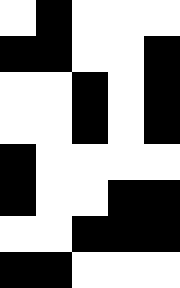[["white", "black", "white", "white", "white"], ["black", "black", "white", "white", "black"], ["white", "white", "black", "white", "black"], ["white", "white", "black", "white", "black"], ["black", "white", "white", "white", "white"], ["black", "white", "white", "black", "black"], ["white", "white", "black", "black", "black"], ["black", "black", "white", "white", "white"]]